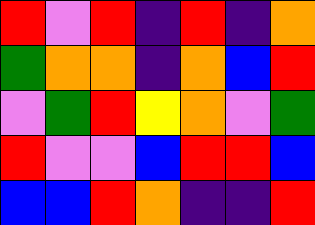[["red", "violet", "red", "indigo", "red", "indigo", "orange"], ["green", "orange", "orange", "indigo", "orange", "blue", "red"], ["violet", "green", "red", "yellow", "orange", "violet", "green"], ["red", "violet", "violet", "blue", "red", "red", "blue"], ["blue", "blue", "red", "orange", "indigo", "indigo", "red"]]